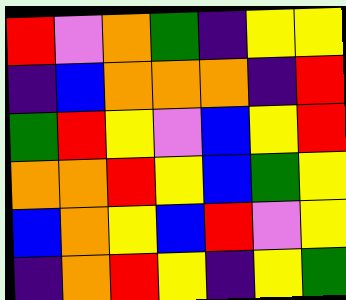[["red", "violet", "orange", "green", "indigo", "yellow", "yellow"], ["indigo", "blue", "orange", "orange", "orange", "indigo", "red"], ["green", "red", "yellow", "violet", "blue", "yellow", "red"], ["orange", "orange", "red", "yellow", "blue", "green", "yellow"], ["blue", "orange", "yellow", "blue", "red", "violet", "yellow"], ["indigo", "orange", "red", "yellow", "indigo", "yellow", "green"]]